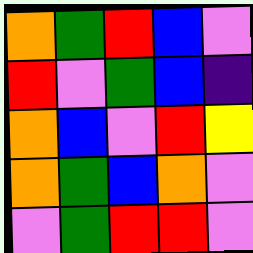[["orange", "green", "red", "blue", "violet"], ["red", "violet", "green", "blue", "indigo"], ["orange", "blue", "violet", "red", "yellow"], ["orange", "green", "blue", "orange", "violet"], ["violet", "green", "red", "red", "violet"]]